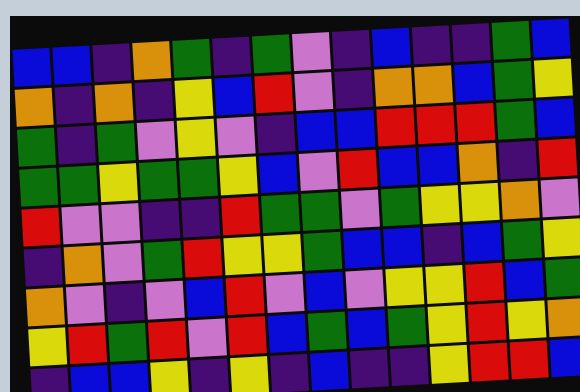[["blue", "blue", "indigo", "orange", "green", "indigo", "green", "violet", "indigo", "blue", "indigo", "indigo", "green", "blue"], ["orange", "indigo", "orange", "indigo", "yellow", "blue", "red", "violet", "indigo", "orange", "orange", "blue", "green", "yellow"], ["green", "indigo", "green", "violet", "yellow", "violet", "indigo", "blue", "blue", "red", "red", "red", "green", "blue"], ["green", "green", "yellow", "green", "green", "yellow", "blue", "violet", "red", "blue", "blue", "orange", "indigo", "red"], ["red", "violet", "violet", "indigo", "indigo", "red", "green", "green", "violet", "green", "yellow", "yellow", "orange", "violet"], ["indigo", "orange", "violet", "green", "red", "yellow", "yellow", "green", "blue", "blue", "indigo", "blue", "green", "yellow"], ["orange", "violet", "indigo", "violet", "blue", "red", "violet", "blue", "violet", "yellow", "yellow", "red", "blue", "green"], ["yellow", "red", "green", "red", "violet", "red", "blue", "green", "blue", "green", "yellow", "red", "yellow", "orange"], ["indigo", "blue", "blue", "yellow", "indigo", "yellow", "indigo", "blue", "indigo", "indigo", "yellow", "red", "red", "blue"]]